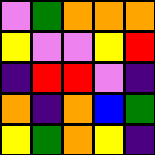[["violet", "green", "orange", "orange", "orange"], ["yellow", "violet", "violet", "yellow", "red"], ["indigo", "red", "red", "violet", "indigo"], ["orange", "indigo", "orange", "blue", "green"], ["yellow", "green", "orange", "yellow", "indigo"]]